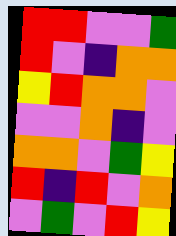[["red", "red", "violet", "violet", "green"], ["red", "violet", "indigo", "orange", "orange"], ["yellow", "red", "orange", "orange", "violet"], ["violet", "violet", "orange", "indigo", "violet"], ["orange", "orange", "violet", "green", "yellow"], ["red", "indigo", "red", "violet", "orange"], ["violet", "green", "violet", "red", "yellow"]]